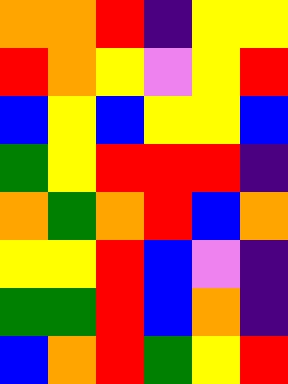[["orange", "orange", "red", "indigo", "yellow", "yellow"], ["red", "orange", "yellow", "violet", "yellow", "red"], ["blue", "yellow", "blue", "yellow", "yellow", "blue"], ["green", "yellow", "red", "red", "red", "indigo"], ["orange", "green", "orange", "red", "blue", "orange"], ["yellow", "yellow", "red", "blue", "violet", "indigo"], ["green", "green", "red", "blue", "orange", "indigo"], ["blue", "orange", "red", "green", "yellow", "red"]]